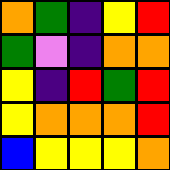[["orange", "green", "indigo", "yellow", "red"], ["green", "violet", "indigo", "orange", "orange"], ["yellow", "indigo", "red", "green", "red"], ["yellow", "orange", "orange", "orange", "red"], ["blue", "yellow", "yellow", "yellow", "orange"]]